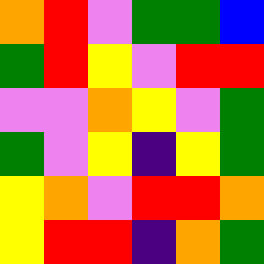[["orange", "red", "violet", "green", "green", "blue"], ["green", "red", "yellow", "violet", "red", "red"], ["violet", "violet", "orange", "yellow", "violet", "green"], ["green", "violet", "yellow", "indigo", "yellow", "green"], ["yellow", "orange", "violet", "red", "red", "orange"], ["yellow", "red", "red", "indigo", "orange", "green"]]